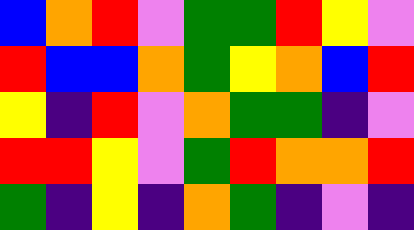[["blue", "orange", "red", "violet", "green", "green", "red", "yellow", "violet"], ["red", "blue", "blue", "orange", "green", "yellow", "orange", "blue", "red"], ["yellow", "indigo", "red", "violet", "orange", "green", "green", "indigo", "violet"], ["red", "red", "yellow", "violet", "green", "red", "orange", "orange", "red"], ["green", "indigo", "yellow", "indigo", "orange", "green", "indigo", "violet", "indigo"]]